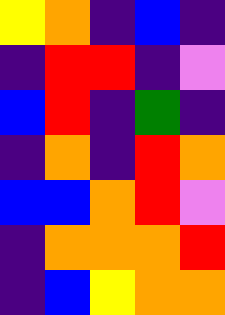[["yellow", "orange", "indigo", "blue", "indigo"], ["indigo", "red", "red", "indigo", "violet"], ["blue", "red", "indigo", "green", "indigo"], ["indigo", "orange", "indigo", "red", "orange"], ["blue", "blue", "orange", "red", "violet"], ["indigo", "orange", "orange", "orange", "red"], ["indigo", "blue", "yellow", "orange", "orange"]]